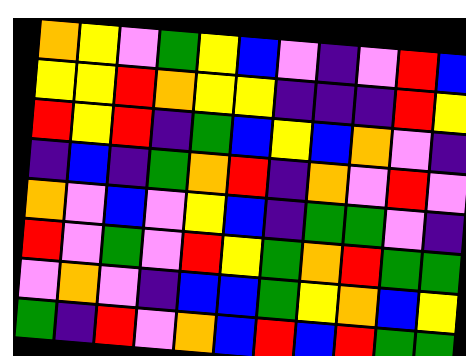[["orange", "yellow", "violet", "green", "yellow", "blue", "violet", "indigo", "violet", "red", "blue"], ["yellow", "yellow", "red", "orange", "yellow", "yellow", "indigo", "indigo", "indigo", "red", "yellow"], ["red", "yellow", "red", "indigo", "green", "blue", "yellow", "blue", "orange", "violet", "indigo"], ["indigo", "blue", "indigo", "green", "orange", "red", "indigo", "orange", "violet", "red", "violet"], ["orange", "violet", "blue", "violet", "yellow", "blue", "indigo", "green", "green", "violet", "indigo"], ["red", "violet", "green", "violet", "red", "yellow", "green", "orange", "red", "green", "green"], ["violet", "orange", "violet", "indigo", "blue", "blue", "green", "yellow", "orange", "blue", "yellow"], ["green", "indigo", "red", "violet", "orange", "blue", "red", "blue", "red", "green", "green"]]